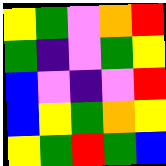[["yellow", "green", "violet", "orange", "red"], ["green", "indigo", "violet", "green", "yellow"], ["blue", "violet", "indigo", "violet", "red"], ["blue", "yellow", "green", "orange", "yellow"], ["yellow", "green", "red", "green", "blue"]]